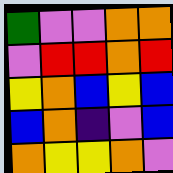[["green", "violet", "violet", "orange", "orange"], ["violet", "red", "red", "orange", "red"], ["yellow", "orange", "blue", "yellow", "blue"], ["blue", "orange", "indigo", "violet", "blue"], ["orange", "yellow", "yellow", "orange", "violet"]]